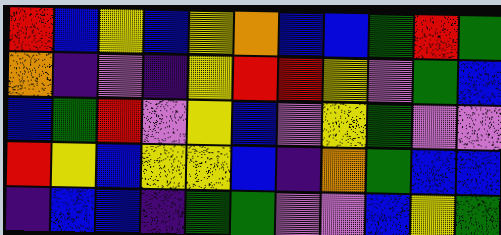[["red", "blue", "yellow", "blue", "yellow", "orange", "blue", "blue", "green", "red", "green"], ["orange", "indigo", "violet", "indigo", "yellow", "red", "red", "yellow", "violet", "green", "blue"], ["blue", "green", "red", "violet", "yellow", "blue", "violet", "yellow", "green", "violet", "violet"], ["red", "yellow", "blue", "yellow", "yellow", "blue", "indigo", "orange", "green", "blue", "blue"], ["indigo", "blue", "blue", "indigo", "green", "green", "violet", "violet", "blue", "yellow", "green"]]